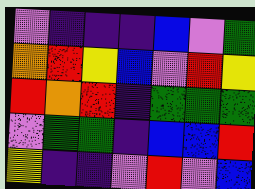[["violet", "indigo", "indigo", "indigo", "blue", "violet", "green"], ["orange", "red", "yellow", "blue", "violet", "red", "yellow"], ["red", "orange", "red", "indigo", "green", "green", "green"], ["violet", "green", "green", "indigo", "blue", "blue", "red"], ["yellow", "indigo", "indigo", "violet", "red", "violet", "blue"]]